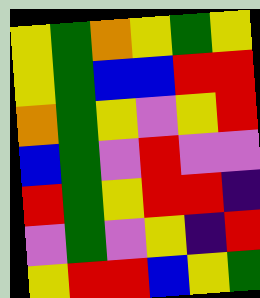[["yellow", "green", "orange", "yellow", "green", "yellow"], ["yellow", "green", "blue", "blue", "red", "red"], ["orange", "green", "yellow", "violet", "yellow", "red"], ["blue", "green", "violet", "red", "violet", "violet"], ["red", "green", "yellow", "red", "red", "indigo"], ["violet", "green", "violet", "yellow", "indigo", "red"], ["yellow", "red", "red", "blue", "yellow", "green"]]